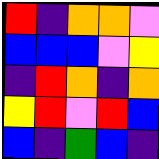[["red", "indigo", "orange", "orange", "violet"], ["blue", "blue", "blue", "violet", "yellow"], ["indigo", "red", "orange", "indigo", "orange"], ["yellow", "red", "violet", "red", "blue"], ["blue", "indigo", "green", "blue", "indigo"]]